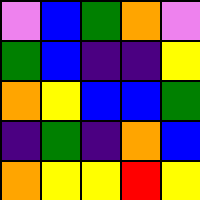[["violet", "blue", "green", "orange", "violet"], ["green", "blue", "indigo", "indigo", "yellow"], ["orange", "yellow", "blue", "blue", "green"], ["indigo", "green", "indigo", "orange", "blue"], ["orange", "yellow", "yellow", "red", "yellow"]]